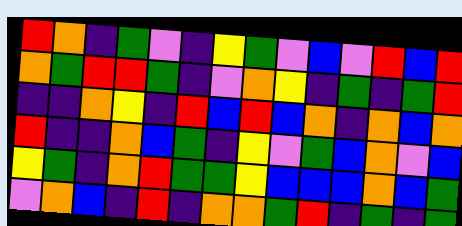[["red", "orange", "indigo", "green", "violet", "indigo", "yellow", "green", "violet", "blue", "violet", "red", "blue", "red"], ["orange", "green", "red", "red", "green", "indigo", "violet", "orange", "yellow", "indigo", "green", "indigo", "green", "red"], ["indigo", "indigo", "orange", "yellow", "indigo", "red", "blue", "red", "blue", "orange", "indigo", "orange", "blue", "orange"], ["red", "indigo", "indigo", "orange", "blue", "green", "indigo", "yellow", "violet", "green", "blue", "orange", "violet", "blue"], ["yellow", "green", "indigo", "orange", "red", "green", "green", "yellow", "blue", "blue", "blue", "orange", "blue", "green"], ["violet", "orange", "blue", "indigo", "red", "indigo", "orange", "orange", "green", "red", "indigo", "green", "indigo", "green"]]